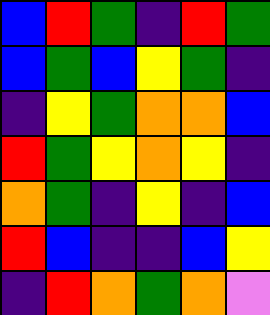[["blue", "red", "green", "indigo", "red", "green"], ["blue", "green", "blue", "yellow", "green", "indigo"], ["indigo", "yellow", "green", "orange", "orange", "blue"], ["red", "green", "yellow", "orange", "yellow", "indigo"], ["orange", "green", "indigo", "yellow", "indigo", "blue"], ["red", "blue", "indigo", "indigo", "blue", "yellow"], ["indigo", "red", "orange", "green", "orange", "violet"]]